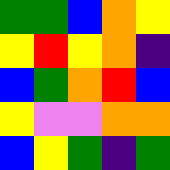[["green", "green", "blue", "orange", "yellow"], ["yellow", "red", "yellow", "orange", "indigo"], ["blue", "green", "orange", "red", "blue"], ["yellow", "violet", "violet", "orange", "orange"], ["blue", "yellow", "green", "indigo", "green"]]